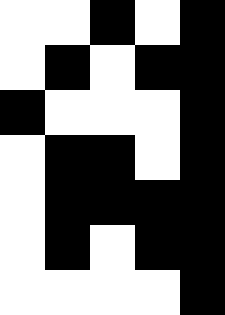[["white", "white", "black", "white", "black"], ["white", "black", "white", "black", "black"], ["black", "white", "white", "white", "black"], ["white", "black", "black", "white", "black"], ["white", "black", "black", "black", "black"], ["white", "black", "white", "black", "black"], ["white", "white", "white", "white", "black"]]